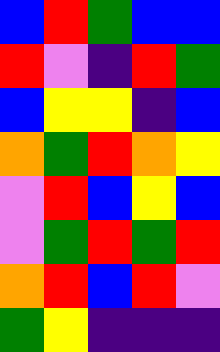[["blue", "red", "green", "blue", "blue"], ["red", "violet", "indigo", "red", "green"], ["blue", "yellow", "yellow", "indigo", "blue"], ["orange", "green", "red", "orange", "yellow"], ["violet", "red", "blue", "yellow", "blue"], ["violet", "green", "red", "green", "red"], ["orange", "red", "blue", "red", "violet"], ["green", "yellow", "indigo", "indigo", "indigo"]]